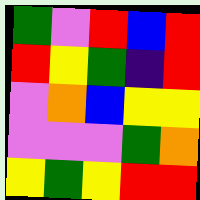[["green", "violet", "red", "blue", "red"], ["red", "yellow", "green", "indigo", "red"], ["violet", "orange", "blue", "yellow", "yellow"], ["violet", "violet", "violet", "green", "orange"], ["yellow", "green", "yellow", "red", "red"]]